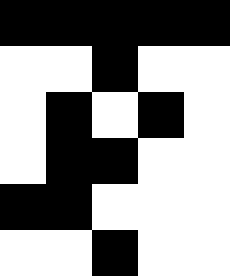[["black", "black", "black", "black", "black"], ["white", "white", "black", "white", "white"], ["white", "black", "white", "black", "white"], ["white", "black", "black", "white", "white"], ["black", "black", "white", "white", "white"], ["white", "white", "black", "white", "white"]]